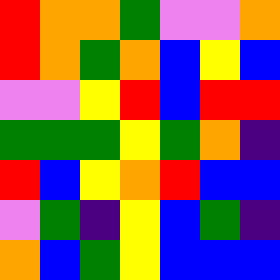[["red", "orange", "orange", "green", "violet", "violet", "orange"], ["red", "orange", "green", "orange", "blue", "yellow", "blue"], ["violet", "violet", "yellow", "red", "blue", "red", "red"], ["green", "green", "green", "yellow", "green", "orange", "indigo"], ["red", "blue", "yellow", "orange", "red", "blue", "blue"], ["violet", "green", "indigo", "yellow", "blue", "green", "indigo"], ["orange", "blue", "green", "yellow", "blue", "blue", "blue"]]